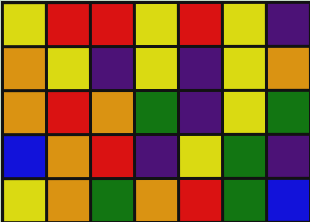[["yellow", "red", "red", "yellow", "red", "yellow", "indigo"], ["orange", "yellow", "indigo", "yellow", "indigo", "yellow", "orange"], ["orange", "red", "orange", "green", "indigo", "yellow", "green"], ["blue", "orange", "red", "indigo", "yellow", "green", "indigo"], ["yellow", "orange", "green", "orange", "red", "green", "blue"]]